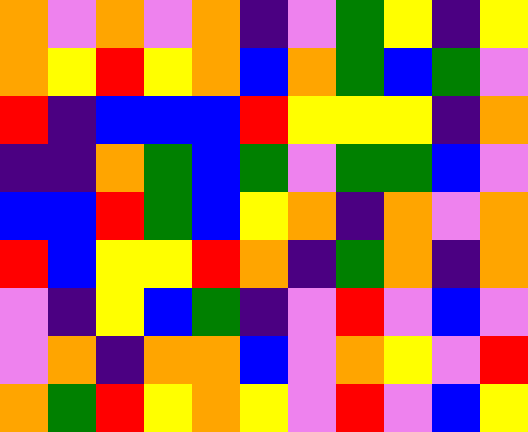[["orange", "violet", "orange", "violet", "orange", "indigo", "violet", "green", "yellow", "indigo", "yellow"], ["orange", "yellow", "red", "yellow", "orange", "blue", "orange", "green", "blue", "green", "violet"], ["red", "indigo", "blue", "blue", "blue", "red", "yellow", "yellow", "yellow", "indigo", "orange"], ["indigo", "indigo", "orange", "green", "blue", "green", "violet", "green", "green", "blue", "violet"], ["blue", "blue", "red", "green", "blue", "yellow", "orange", "indigo", "orange", "violet", "orange"], ["red", "blue", "yellow", "yellow", "red", "orange", "indigo", "green", "orange", "indigo", "orange"], ["violet", "indigo", "yellow", "blue", "green", "indigo", "violet", "red", "violet", "blue", "violet"], ["violet", "orange", "indigo", "orange", "orange", "blue", "violet", "orange", "yellow", "violet", "red"], ["orange", "green", "red", "yellow", "orange", "yellow", "violet", "red", "violet", "blue", "yellow"]]